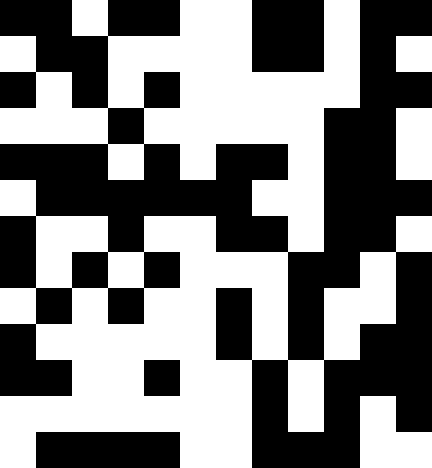[["black", "black", "white", "black", "black", "white", "white", "black", "black", "white", "black", "black"], ["white", "black", "black", "white", "white", "white", "white", "black", "black", "white", "black", "white"], ["black", "white", "black", "white", "black", "white", "white", "white", "white", "white", "black", "black"], ["white", "white", "white", "black", "white", "white", "white", "white", "white", "black", "black", "white"], ["black", "black", "black", "white", "black", "white", "black", "black", "white", "black", "black", "white"], ["white", "black", "black", "black", "black", "black", "black", "white", "white", "black", "black", "black"], ["black", "white", "white", "black", "white", "white", "black", "black", "white", "black", "black", "white"], ["black", "white", "black", "white", "black", "white", "white", "white", "black", "black", "white", "black"], ["white", "black", "white", "black", "white", "white", "black", "white", "black", "white", "white", "black"], ["black", "white", "white", "white", "white", "white", "black", "white", "black", "white", "black", "black"], ["black", "black", "white", "white", "black", "white", "white", "black", "white", "black", "black", "black"], ["white", "white", "white", "white", "white", "white", "white", "black", "white", "black", "white", "black"], ["white", "black", "black", "black", "black", "white", "white", "black", "black", "black", "white", "white"]]